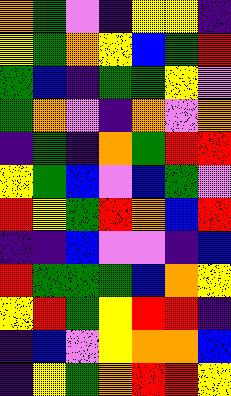[["orange", "green", "violet", "indigo", "yellow", "yellow", "indigo"], ["yellow", "green", "orange", "yellow", "blue", "green", "red"], ["green", "blue", "indigo", "green", "green", "yellow", "violet"], ["green", "orange", "violet", "indigo", "orange", "violet", "orange"], ["indigo", "green", "indigo", "orange", "green", "red", "red"], ["yellow", "green", "blue", "violet", "blue", "green", "violet"], ["red", "yellow", "green", "red", "orange", "blue", "red"], ["indigo", "indigo", "blue", "violet", "violet", "indigo", "blue"], ["red", "green", "green", "green", "blue", "orange", "yellow"], ["yellow", "red", "green", "yellow", "red", "red", "indigo"], ["indigo", "blue", "violet", "yellow", "orange", "orange", "blue"], ["indigo", "yellow", "green", "orange", "red", "red", "yellow"]]